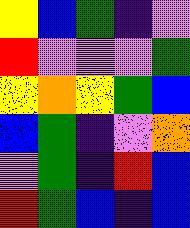[["yellow", "blue", "green", "indigo", "violet"], ["red", "violet", "violet", "violet", "green"], ["yellow", "orange", "yellow", "green", "blue"], ["blue", "green", "indigo", "violet", "orange"], ["violet", "green", "indigo", "red", "blue"], ["red", "green", "blue", "indigo", "blue"]]